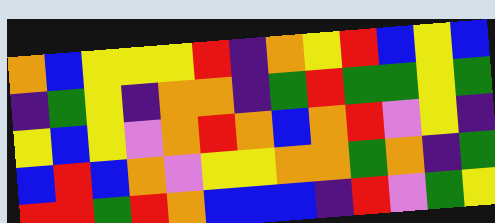[["orange", "blue", "yellow", "yellow", "yellow", "red", "indigo", "orange", "yellow", "red", "blue", "yellow", "blue"], ["indigo", "green", "yellow", "indigo", "orange", "orange", "indigo", "green", "red", "green", "green", "yellow", "green"], ["yellow", "blue", "yellow", "violet", "orange", "red", "orange", "blue", "orange", "red", "violet", "yellow", "indigo"], ["blue", "red", "blue", "orange", "violet", "yellow", "yellow", "orange", "orange", "green", "orange", "indigo", "green"], ["red", "red", "green", "red", "orange", "blue", "blue", "blue", "indigo", "red", "violet", "green", "yellow"]]